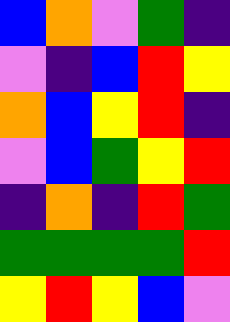[["blue", "orange", "violet", "green", "indigo"], ["violet", "indigo", "blue", "red", "yellow"], ["orange", "blue", "yellow", "red", "indigo"], ["violet", "blue", "green", "yellow", "red"], ["indigo", "orange", "indigo", "red", "green"], ["green", "green", "green", "green", "red"], ["yellow", "red", "yellow", "blue", "violet"]]